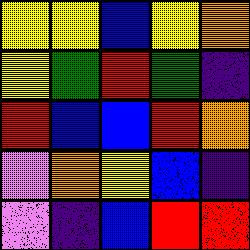[["yellow", "yellow", "blue", "yellow", "orange"], ["yellow", "green", "red", "green", "indigo"], ["red", "blue", "blue", "red", "orange"], ["violet", "orange", "yellow", "blue", "indigo"], ["violet", "indigo", "blue", "red", "red"]]